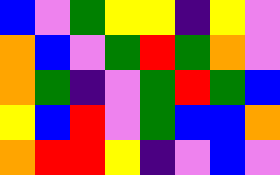[["blue", "violet", "green", "yellow", "yellow", "indigo", "yellow", "violet"], ["orange", "blue", "violet", "green", "red", "green", "orange", "violet"], ["orange", "green", "indigo", "violet", "green", "red", "green", "blue"], ["yellow", "blue", "red", "violet", "green", "blue", "blue", "orange"], ["orange", "red", "red", "yellow", "indigo", "violet", "blue", "violet"]]